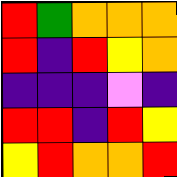[["red", "green", "orange", "orange", "orange"], ["red", "indigo", "red", "yellow", "orange"], ["indigo", "indigo", "indigo", "violet", "indigo"], ["red", "red", "indigo", "red", "yellow"], ["yellow", "red", "orange", "orange", "red"]]